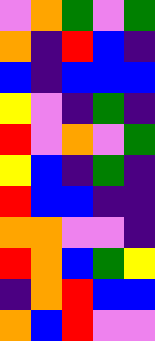[["violet", "orange", "green", "violet", "green"], ["orange", "indigo", "red", "blue", "indigo"], ["blue", "indigo", "blue", "blue", "blue"], ["yellow", "violet", "indigo", "green", "indigo"], ["red", "violet", "orange", "violet", "green"], ["yellow", "blue", "indigo", "green", "indigo"], ["red", "blue", "blue", "indigo", "indigo"], ["orange", "orange", "violet", "violet", "indigo"], ["red", "orange", "blue", "green", "yellow"], ["indigo", "orange", "red", "blue", "blue"], ["orange", "blue", "red", "violet", "violet"]]